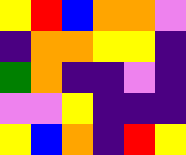[["yellow", "red", "blue", "orange", "orange", "violet"], ["indigo", "orange", "orange", "yellow", "yellow", "indigo"], ["green", "orange", "indigo", "indigo", "violet", "indigo"], ["violet", "violet", "yellow", "indigo", "indigo", "indigo"], ["yellow", "blue", "orange", "indigo", "red", "yellow"]]